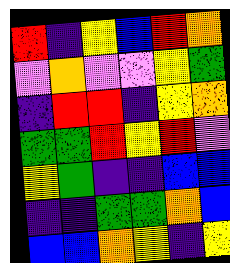[["red", "indigo", "yellow", "blue", "red", "orange"], ["violet", "orange", "violet", "violet", "yellow", "green"], ["indigo", "red", "red", "indigo", "yellow", "orange"], ["green", "green", "red", "yellow", "red", "violet"], ["yellow", "green", "indigo", "indigo", "blue", "blue"], ["indigo", "indigo", "green", "green", "orange", "blue"], ["blue", "blue", "orange", "yellow", "indigo", "yellow"]]